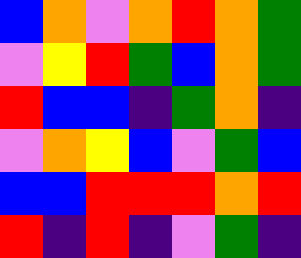[["blue", "orange", "violet", "orange", "red", "orange", "green"], ["violet", "yellow", "red", "green", "blue", "orange", "green"], ["red", "blue", "blue", "indigo", "green", "orange", "indigo"], ["violet", "orange", "yellow", "blue", "violet", "green", "blue"], ["blue", "blue", "red", "red", "red", "orange", "red"], ["red", "indigo", "red", "indigo", "violet", "green", "indigo"]]